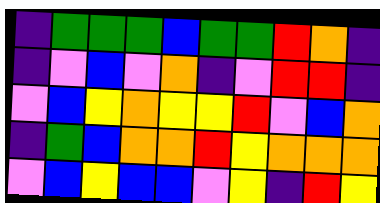[["indigo", "green", "green", "green", "blue", "green", "green", "red", "orange", "indigo"], ["indigo", "violet", "blue", "violet", "orange", "indigo", "violet", "red", "red", "indigo"], ["violet", "blue", "yellow", "orange", "yellow", "yellow", "red", "violet", "blue", "orange"], ["indigo", "green", "blue", "orange", "orange", "red", "yellow", "orange", "orange", "orange"], ["violet", "blue", "yellow", "blue", "blue", "violet", "yellow", "indigo", "red", "yellow"]]